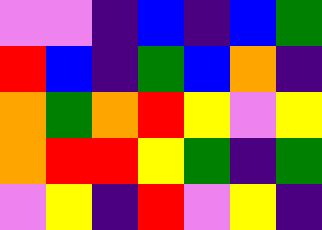[["violet", "violet", "indigo", "blue", "indigo", "blue", "green"], ["red", "blue", "indigo", "green", "blue", "orange", "indigo"], ["orange", "green", "orange", "red", "yellow", "violet", "yellow"], ["orange", "red", "red", "yellow", "green", "indigo", "green"], ["violet", "yellow", "indigo", "red", "violet", "yellow", "indigo"]]